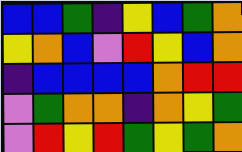[["blue", "blue", "green", "indigo", "yellow", "blue", "green", "orange"], ["yellow", "orange", "blue", "violet", "red", "yellow", "blue", "orange"], ["indigo", "blue", "blue", "blue", "blue", "orange", "red", "red"], ["violet", "green", "orange", "orange", "indigo", "orange", "yellow", "green"], ["violet", "red", "yellow", "red", "green", "yellow", "green", "orange"]]